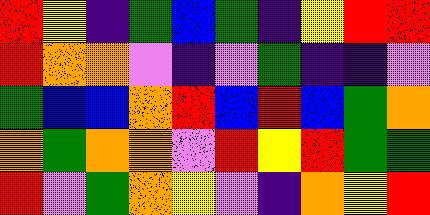[["red", "yellow", "indigo", "green", "blue", "green", "indigo", "yellow", "red", "red"], ["red", "orange", "orange", "violet", "indigo", "violet", "green", "indigo", "indigo", "violet"], ["green", "blue", "blue", "orange", "red", "blue", "red", "blue", "green", "orange"], ["orange", "green", "orange", "orange", "violet", "red", "yellow", "red", "green", "green"], ["red", "violet", "green", "orange", "yellow", "violet", "indigo", "orange", "yellow", "red"]]